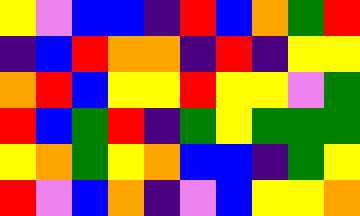[["yellow", "violet", "blue", "blue", "indigo", "red", "blue", "orange", "green", "red"], ["indigo", "blue", "red", "orange", "orange", "indigo", "red", "indigo", "yellow", "yellow"], ["orange", "red", "blue", "yellow", "yellow", "red", "yellow", "yellow", "violet", "green"], ["red", "blue", "green", "red", "indigo", "green", "yellow", "green", "green", "green"], ["yellow", "orange", "green", "yellow", "orange", "blue", "blue", "indigo", "green", "yellow"], ["red", "violet", "blue", "orange", "indigo", "violet", "blue", "yellow", "yellow", "orange"]]